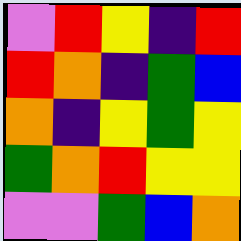[["violet", "red", "yellow", "indigo", "red"], ["red", "orange", "indigo", "green", "blue"], ["orange", "indigo", "yellow", "green", "yellow"], ["green", "orange", "red", "yellow", "yellow"], ["violet", "violet", "green", "blue", "orange"]]